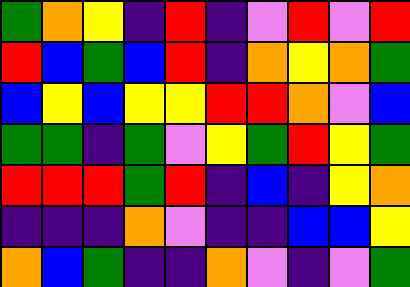[["green", "orange", "yellow", "indigo", "red", "indigo", "violet", "red", "violet", "red"], ["red", "blue", "green", "blue", "red", "indigo", "orange", "yellow", "orange", "green"], ["blue", "yellow", "blue", "yellow", "yellow", "red", "red", "orange", "violet", "blue"], ["green", "green", "indigo", "green", "violet", "yellow", "green", "red", "yellow", "green"], ["red", "red", "red", "green", "red", "indigo", "blue", "indigo", "yellow", "orange"], ["indigo", "indigo", "indigo", "orange", "violet", "indigo", "indigo", "blue", "blue", "yellow"], ["orange", "blue", "green", "indigo", "indigo", "orange", "violet", "indigo", "violet", "green"]]